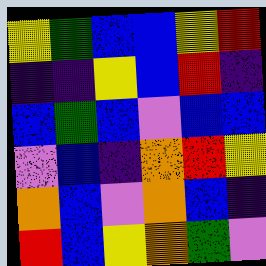[["yellow", "green", "blue", "blue", "yellow", "red"], ["indigo", "indigo", "yellow", "blue", "red", "indigo"], ["blue", "green", "blue", "violet", "blue", "blue"], ["violet", "blue", "indigo", "orange", "red", "yellow"], ["orange", "blue", "violet", "orange", "blue", "indigo"], ["red", "blue", "yellow", "orange", "green", "violet"]]